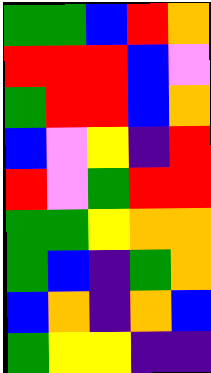[["green", "green", "blue", "red", "orange"], ["red", "red", "red", "blue", "violet"], ["green", "red", "red", "blue", "orange"], ["blue", "violet", "yellow", "indigo", "red"], ["red", "violet", "green", "red", "red"], ["green", "green", "yellow", "orange", "orange"], ["green", "blue", "indigo", "green", "orange"], ["blue", "orange", "indigo", "orange", "blue"], ["green", "yellow", "yellow", "indigo", "indigo"]]